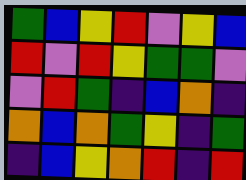[["green", "blue", "yellow", "red", "violet", "yellow", "blue"], ["red", "violet", "red", "yellow", "green", "green", "violet"], ["violet", "red", "green", "indigo", "blue", "orange", "indigo"], ["orange", "blue", "orange", "green", "yellow", "indigo", "green"], ["indigo", "blue", "yellow", "orange", "red", "indigo", "red"]]